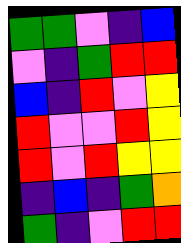[["green", "green", "violet", "indigo", "blue"], ["violet", "indigo", "green", "red", "red"], ["blue", "indigo", "red", "violet", "yellow"], ["red", "violet", "violet", "red", "yellow"], ["red", "violet", "red", "yellow", "yellow"], ["indigo", "blue", "indigo", "green", "orange"], ["green", "indigo", "violet", "red", "red"]]